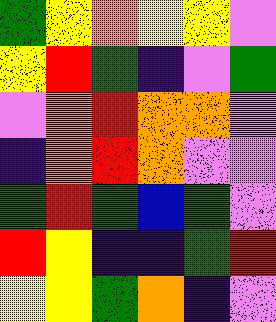[["green", "yellow", "orange", "yellow", "yellow", "violet"], ["yellow", "red", "green", "indigo", "violet", "green"], ["violet", "orange", "red", "orange", "orange", "violet"], ["indigo", "orange", "red", "orange", "violet", "violet"], ["green", "red", "green", "blue", "green", "violet"], ["red", "yellow", "indigo", "indigo", "green", "red"], ["yellow", "yellow", "green", "orange", "indigo", "violet"]]